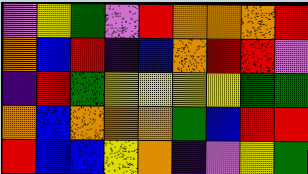[["violet", "yellow", "green", "violet", "red", "orange", "orange", "orange", "red"], ["orange", "blue", "red", "indigo", "blue", "orange", "red", "red", "violet"], ["indigo", "red", "green", "yellow", "yellow", "yellow", "yellow", "green", "green"], ["orange", "blue", "orange", "orange", "orange", "green", "blue", "red", "red"], ["red", "blue", "blue", "yellow", "orange", "indigo", "violet", "yellow", "green"]]